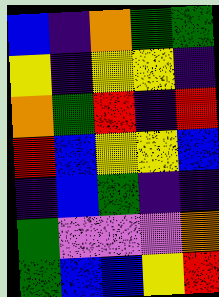[["blue", "indigo", "orange", "green", "green"], ["yellow", "indigo", "yellow", "yellow", "indigo"], ["orange", "green", "red", "indigo", "red"], ["red", "blue", "yellow", "yellow", "blue"], ["indigo", "blue", "green", "indigo", "indigo"], ["green", "violet", "violet", "violet", "orange"], ["green", "blue", "blue", "yellow", "red"]]